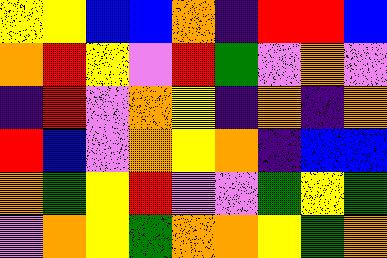[["yellow", "yellow", "blue", "blue", "orange", "indigo", "red", "red", "blue"], ["orange", "red", "yellow", "violet", "red", "green", "violet", "orange", "violet"], ["indigo", "red", "violet", "orange", "yellow", "indigo", "orange", "indigo", "orange"], ["red", "blue", "violet", "orange", "yellow", "orange", "indigo", "blue", "blue"], ["orange", "green", "yellow", "red", "violet", "violet", "green", "yellow", "green"], ["violet", "orange", "yellow", "green", "orange", "orange", "yellow", "green", "orange"]]